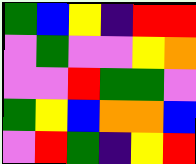[["green", "blue", "yellow", "indigo", "red", "red"], ["violet", "green", "violet", "violet", "yellow", "orange"], ["violet", "violet", "red", "green", "green", "violet"], ["green", "yellow", "blue", "orange", "orange", "blue"], ["violet", "red", "green", "indigo", "yellow", "red"]]